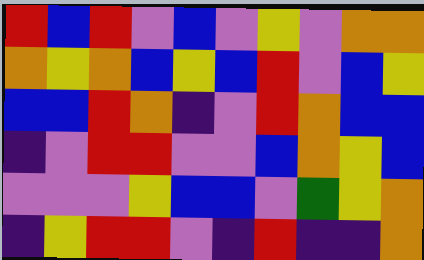[["red", "blue", "red", "violet", "blue", "violet", "yellow", "violet", "orange", "orange"], ["orange", "yellow", "orange", "blue", "yellow", "blue", "red", "violet", "blue", "yellow"], ["blue", "blue", "red", "orange", "indigo", "violet", "red", "orange", "blue", "blue"], ["indigo", "violet", "red", "red", "violet", "violet", "blue", "orange", "yellow", "blue"], ["violet", "violet", "violet", "yellow", "blue", "blue", "violet", "green", "yellow", "orange"], ["indigo", "yellow", "red", "red", "violet", "indigo", "red", "indigo", "indigo", "orange"]]